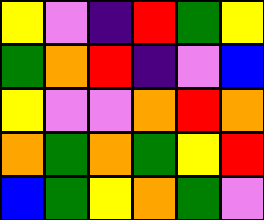[["yellow", "violet", "indigo", "red", "green", "yellow"], ["green", "orange", "red", "indigo", "violet", "blue"], ["yellow", "violet", "violet", "orange", "red", "orange"], ["orange", "green", "orange", "green", "yellow", "red"], ["blue", "green", "yellow", "orange", "green", "violet"]]